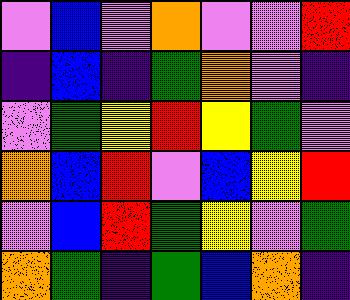[["violet", "blue", "violet", "orange", "violet", "violet", "red"], ["indigo", "blue", "indigo", "green", "orange", "violet", "indigo"], ["violet", "green", "yellow", "red", "yellow", "green", "violet"], ["orange", "blue", "red", "violet", "blue", "yellow", "red"], ["violet", "blue", "red", "green", "yellow", "violet", "green"], ["orange", "green", "indigo", "green", "blue", "orange", "indigo"]]